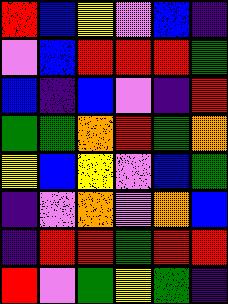[["red", "blue", "yellow", "violet", "blue", "indigo"], ["violet", "blue", "red", "red", "red", "green"], ["blue", "indigo", "blue", "violet", "indigo", "red"], ["green", "green", "orange", "red", "green", "orange"], ["yellow", "blue", "yellow", "violet", "blue", "green"], ["indigo", "violet", "orange", "violet", "orange", "blue"], ["indigo", "red", "red", "green", "red", "red"], ["red", "violet", "green", "yellow", "green", "indigo"]]